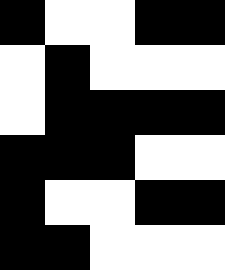[["black", "white", "white", "black", "black"], ["white", "black", "white", "white", "white"], ["white", "black", "black", "black", "black"], ["black", "black", "black", "white", "white"], ["black", "white", "white", "black", "black"], ["black", "black", "white", "white", "white"]]